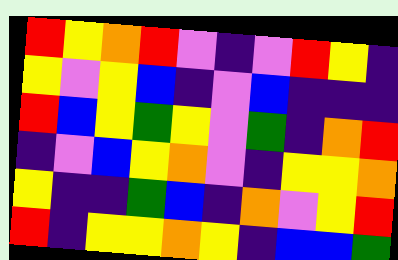[["red", "yellow", "orange", "red", "violet", "indigo", "violet", "red", "yellow", "indigo"], ["yellow", "violet", "yellow", "blue", "indigo", "violet", "blue", "indigo", "indigo", "indigo"], ["red", "blue", "yellow", "green", "yellow", "violet", "green", "indigo", "orange", "red"], ["indigo", "violet", "blue", "yellow", "orange", "violet", "indigo", "yellow", "yellow", "orange"], ["yellow", "indigo", "indigo", "green", "blue", "indigo", "orange", "violet", "yellow", "red"], ["red", "indigo", "yellow", "yellow", "orange", "yellow", "indigo", "blue", "blue", "green"]]